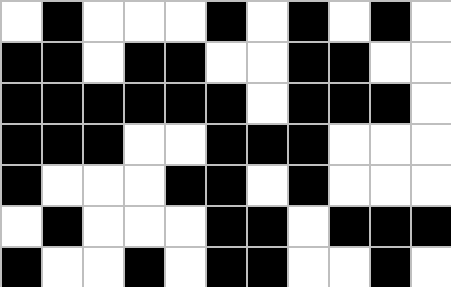[["white", "black", "white", "white", "white", "black", "white", "black", "white", "black", "white"], ["black", "black", "white", "black", "black", "white", "white", "black", "black", "white", "white"], ["black", "black", "black", "black", "black", "black", "white", "black", "black", "black", "white"], ["black", "black", "black", "white", "white", "black", "black", "black", "white", "white", "white"], ["black", "white", "white", "white", "black", "black", "white", "black", "white", "white", "white"], ["white", "black", "white", "white", "white", "black", "black", "white", "black", "black", "black"], ["black", "white", "white", "black", "white", "black", "black", "white", "white", "black", "white"]]